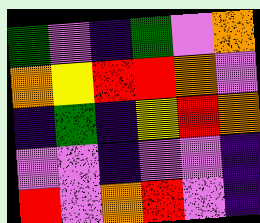[["green", "violet", "indigo", "green", "violet", "orange"], ["orange", "yellow", "red", "red", "orange", "violet"], ["indigo", "green", "indigo", "yellow", "red", "orange"], ["violet", "violet", "indigo", "violet", "violet", "indigo"], ["red", "violet", "orange", "red", "violet", "indigo"]]